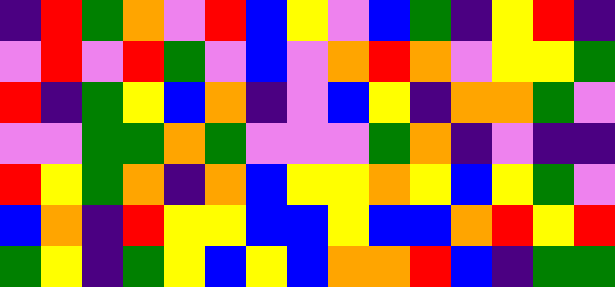[["indigo", "red", "green", "orange", "violet", "red", "blue", "yellow", "violet", "blue", "green", "indigo", "yellow", "red", "indigo"], ["violet", "red", "violet", "red", "green", "violet", "blue", "violet", "orange", "red", "orange", "violet", "yellow", "yellow", "green"], ["red", "indigo", "green", "yellow", "blue", "orange", "indigo", "violet", "blue", "yellow", "indigo", "orange", "orange", "green", "violet"], ["violet", "violet", "green", "green", "orange", "green", "violet", "violet", "violet", "green", "orange", "indigo", "violet", "indigo", "indigo"], ["red", "yellow", "green", "orange", "indigo", "orange", "blue", "yellow", "yellow", "orange", "yellow", "blue", "yellow", "green", "violet"], ["blue", "orange", "indigo", "red", "yellow", "yellow", "blue", "blue", "yellow", "blue", "blue", "orange", "red", "yellow", "red"], ["green", "yellow", "indigo", "green", "yellow", "blue", "yellow", "blue", "orange", "orange", "red", "blue", "indigo", "green", "green"]]